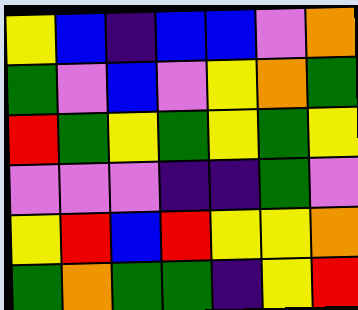[["yellow", "blue", "indigo", "blue", "blue", "violet", "orange"], ["green", "violet", "blue", "violet", "yellow", "orange", "green"], ["red", "green", "yellow", "green", "yellow", "green", "yellow"], ["violet", "violet", "violet", "indigo", "indigo", "green", "violet"], ["yellow", "red", "blue", "red", "yellow", "yellow", "orange"], ["green", "orange", "green", "green", "indigo", "yellow", "red"]]